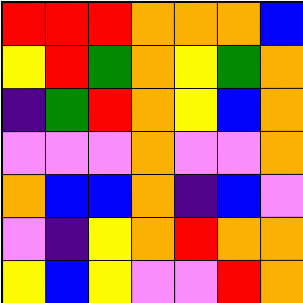[["red", "red", "red", "orange", "orange", "orange", "blue"], ["yellow", "red", "green", "orange", "yellow", "green", "orange"], ["indigo", "green", "red", "orange", "yellow", "blue", "orange"], ["violet", "violet", "violet", "orange", "violet", "violet", "orange"], ["orange", "blue", "blue", "orange", "indigo", "blue", "violet"], ["violet", "indigo", "yellow", "orange", "red", "orange", "orange"], ["yellow", "blue", "yellow", "violet", "violet", "red", "orange"]]